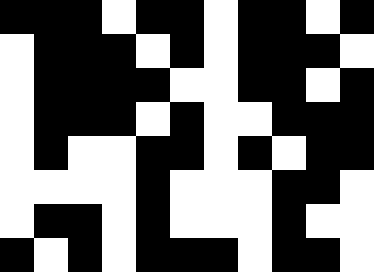[["black", "black", "black", "white", "black", "black", "white", "black", "black", "white", "black"], ["white", "black", "black", "black", "white", "black", "white", "black", "black", "black", "white"], ["white", "black", "black", "black", "black", "white", "white", "black", "black", "white", "black"], ["white", "black", "black", "black", "white", "black", "white", "white", "black", "black", "black"], ["white", "black", "white", "white", "black", "black", "white", "black", "white", "black", "black"], ["white", "white", "white", "white", "black", "white", "white", "white", "black", "black", "white"], ["white", "black", "black", "white", "black", "white", "white", "white", "black", "white", "white"], ["black", "white", "black", "white", "black", "black", "black", "white", "black", "black", "white"]]